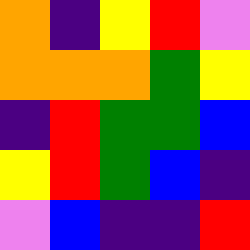[["orange", "indigo", "yellow", "red", "violet"], ["orange", "orange", "orange", "green", "yellow"], ["indigo", "red", "green", "green", "blue"], ["yellow", "red", "green", "blue", "indigo"], ["violet", "blue", "indigo", "indigo", "red"]]